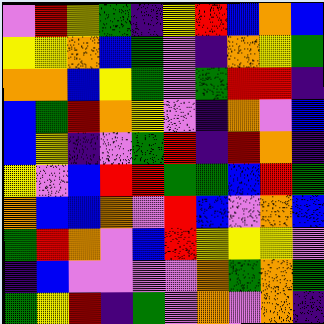[["violet", "red", "yellow", "green", "indigo", "yellow", "red", "blue", "orange", "blue"], ["yellow", "yellow", "orange", "blue", "green", "violet", "indigo", "orange", "yellow", "green"], ["orange", "orange", "blue", "yellow", "green", "violet", "green", "red", "red", "indigo"], ["blue", "green", "red", "orange", "yellow", "violet", "indigo", "orange", "violet", "blue"], ["blue", "yellow", "indigo", "violet", "green", "red", "indigo", "red", "orange", "indigo"], ["yellow", "violet", "blue", "red", "red", "green", "green", "blue", "red", "green"], ["orange", "blue", "blue", "orange", "violet", "red", "blue", "violet", "orange", "blue"], ["green", "red", "orange", "violet", "blue", "red", "yellow", "yellow", "yellow", "violet"], ["indigo", "blue", "violet", "violet", "violet", "violet", "orange", "green", "orange", "green"], ["green", "yellow", "red", "indigo", "green", "violet", "orange", "violet", "orange", "indigo"]]